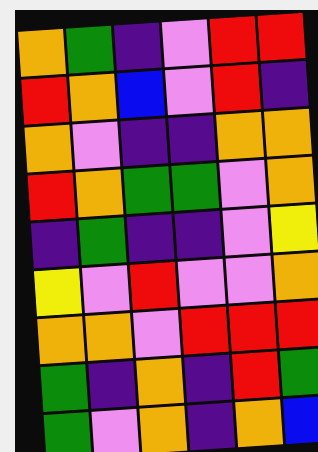[["orange", "green", "indigo", "violet", "red", "red"], ["red", "orange", "blue", "violet", "red", "indigo"], ["orange", "violet", "indigo", "indigo", "orange", "orange"], ["red", "orange", "green", "green", "violet", "orange"], ["indigo", "green", "indigo", "indigo", "violet", "yellow"], ["yellow", "violet", "red", "violet", "violet", "orange"], ["orange", "orange", "violet", "red", "red", "red"], ["green", "indigo", "orange", "indigo", "red", "green"], ["green", "violet", "orange", "indigo", "orange", "blue"]]